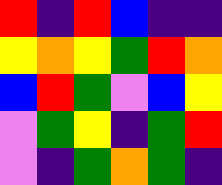[["red", "indigo", "red", "blue", "indigo", "indigo"], ["yellow", "orange", "yellow", "green", "red", "orange"], ["blue", "red", "green", "violet", "blue", "yellow"], ["violet", "green", "yellow", "indigo", "green", "red"], ["violet", "indigo", "green", "orange", "green", "indigo"]]